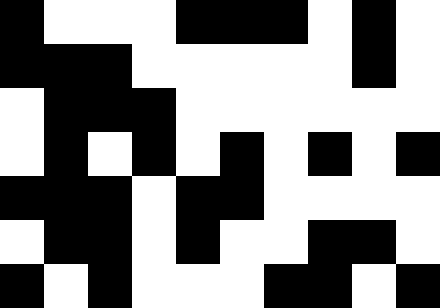[["black", "white", "white", "white", "black", "black", "black", "white", "black", "white"], ["black", "black", "black", "white", "white", "white", "white", "white", "black", "white"], ["white", "black", "black", "black", "white", "white", "white", "white", "white", "white"], ["white", "black", "white", "black", "white", "black", "white", "black", "white", "black"], ["black", "black", "black", "white", "black", "black", "white", "white", "white", "white"], ["white", "black", "black", "white", "black", "white", "white", "black", "black", "white"], ["black", "white", "black", "white", "white", "white", "black", "black", "white", "black"]]